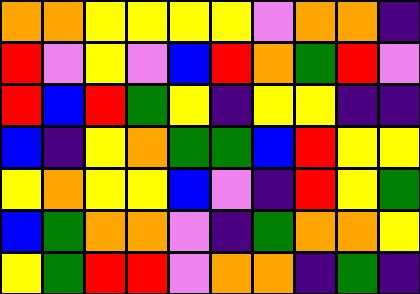[["orange", "orange", "yellow", "yellow", "yellow", "yellow", "violet", "orange", "orange", "indigo"], ["red", "violet", "yellow", "violet", "blue", "red", "orange", "green", "red", "violet"], ["red", "blue", "red", "green", "yellow", "indigo", "yellow", "yellow", "indigo", "indigo"], ["blue", "indigo", "yellow", "orange", "green", "green", "blue", "red", "yellow", "yellow"], ["yellow", "orange", "yellow", "yellow", "blue", "violet", "indigo", "red", "yellow", "green"], ["blue", "green", "orange", "orange", "violet", "indigo", "green", "orange", "orange", "yellow"], ["yellow", "green", "red", "red", "violet", "orange", "orange", "indigo", "green", "indigo"]]